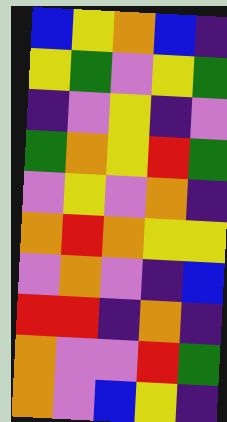[["blue", "yellow", "orange", "blue", "indigo"], ["yellow", "green", "violet", "yellow", "green"], ["indigo", "violet", "yellow", "indigo", "violet"], ["green", "orange", "yellow", "red", "green"], ["violet", "yellow", "violet", "orange", "indigo"], ["orange", "red", "orange", "yellow", "yellow"], ["violet", "orange", "violet", "indigo", "blue"], ["red", "red", "indigo", "orange", "indigo"], ["orange", "violet", "violet", "red", "green"], ["orange", "violet", "blue", "yellow", "indigo"]]